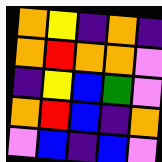[["orange", "yellow", "indigo", "orange", "indigo"], ["orange", "red", "orange", "orange", "violet"], ["indigo", "yellow", "blue", "green", "violet"], ["orange", "red", "blue", "indigo", "orange"], ["violet", "blue", "indigo", "blue", "violet"]]